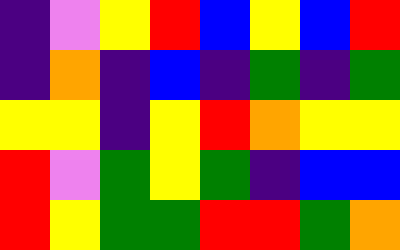[["indigo", "violet", "yellow", "red", "blue", "yellow", "blue", "red"], ["indigo", "orange", "indigo", "blue", "indigo", "green", "indigo", "green"], ["yellow", "yellow", "indigo", "yellow", "red", "orange", "yellow", "yellow"], ["red", "violet", "green", "yellow", "green", "indigo", "blue", "blue"], ["red", "yellow", "green", "green", "red", "red", "green", "orange"]]